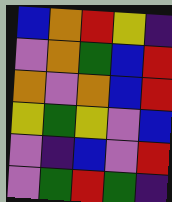[["blue", "orange", "red", "yellow", "indigo"], ["violet", "orange", "green", "blue", "red"], ["orange", "violet", "orange", "blue", "red"], ["yellow", "green", "yellow", "violet", "blue"], ["violet", "indigo", "blue", "violet", "red"], ["violet", "green", "red", "green", "indigo"]]